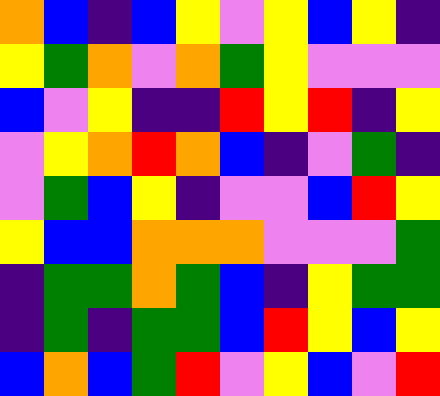[["orange", "blue", "indigo", "blue", "yellow", "violet", "yellow", "blue", "yellow", "indigo"], ["yellow", "green", "orange", "violet", "orange", "green", "yellow", "violet", "violet", "violet"], ["blue", "violet", "yellow", "indigo", "indigo", "red", "yellow", "red", "indigo", "yellow"], ["violet", "yellow", "orange", "red", "orange", "blue", "indigo", "violet", "green", "indigo"], ["violet", "green", "blue", "yellow", "indigo", "violet", "violet", "blue", "red", "yellow"], ["yellow", "blue", "blue", "orange", "orange", "orange", "violet", "violet", "violet", "green"], ["indigo", "green", "green", "orange", "green", "blue", "indigo", "yellow", "green", "green"], ["indigo", "green", "indigo", "green", "green", "blue", "red", "yellow", "blue", "yellow"], ["blue", "orange", "blue", "green", "red", "violet", "yellow", "blue", "violet", "red"]]